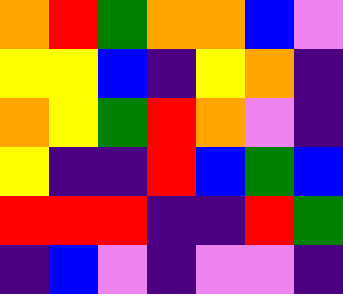[["orange", "red", "green", "orange", "orange", "blue", "violet"], ["yellow", "yellow", "blue", "indigo", "yellow", "orange", "indigo"], ["orange", "yellow", "green", "red", "orange", "violet", "indigo"], ["yellow", "indigo", "indigo", "red", "blue", "green", "blue"], ["red", "red", "red", "indigo", "indigo", "red", "green"], ["indigo", "blue", "violet", "indigo", "violet", "violet", "indigo"]]